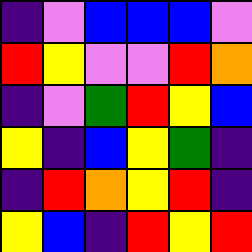[["indigo", "violet", "blue", "blue", "blue", "violet"], ["red", "yellow", "violet", "violet", "red", "orange"], ["indigo", "violet", "green", "red", "yellow", "blue"], ["yellow", "indigo", "blue", "yellow", "green", "indigo"], ["indigo", "red", "orange", "yellow", "red", "indigo"], ["yellow", "blue", "indigo", "red", "yellow", "red"]]